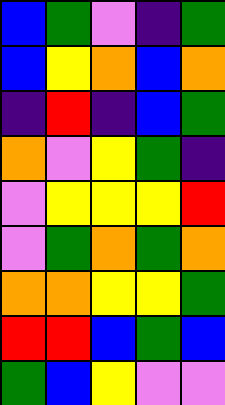[["blue", "green", "violet", "indigo", "green"], ["blue", "yellow", "orange", "blue", "orange"], ["indigo", "red", "indigo", "blue", "green"], ["orange", "violet", "yellow", "green", "indigo"], ["violet", "yellow", "yellow", "yellow", "red"], ["violet", "green", "orange", "green", "orange"], ["orange", "orange", "yellow", "yellow", "green"], ["red", "red", "blue", "green", "blue"], ["green", "blue", "yellow", "violet", "violet"]]